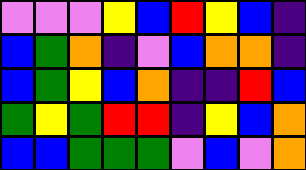[["violet", "violet", "violet", "yellow", "blue", "red", "yellow", "blue", "indigo"], ["blue", "green", "orange", "indigo", "violet", "blue", "orange", "orange", "indigo"], ["blue", "green", "yellow", "blue", "orange", "indigo", "indigo", "red", "blue"], ["green", "yellow", "green", "red", "red", "indigo", "yellow", "blue", "orange"], ["blue", "blue", "green", "green", "green", "violet", "blue", "violet", "orange"]]